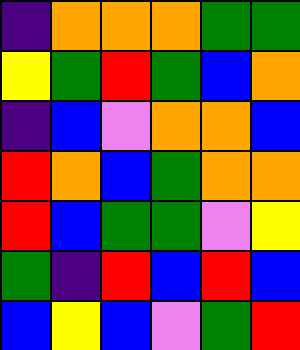[["indigo", "orange", "orange", "orange", "green", "green"], ["yellow", "green", "red", "green", "blue", "orange"], ["indigo", "blue", "violet", "orange", "orange", "blue"], ["red", "orange", "blue", "green", "orange", "orange"], ["red", "blue", "green", "green", "violet", "yellow"], ["green", "indigo", "red", "blue", "red", "blue"], ["blue", "yellow", "blue", "violet", "green", "red"]]